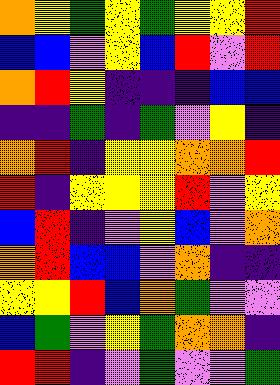[["orange", "yellow", "green", "yellow", "green", "yellow", "yellow", "red"], ["blue", "blue", "violet", "yellow", "blue", "red", "violet", "red"], ["orange", "red", "yellow", "indigo", "indigo", "indigo", "blue", "blue"], ["indigo", "indigo", "green", "indigo", "green", "violet", "yellow", "indigo"], ["orange", "red", "indigo", "yellow", "yellow", "orange", "orange", "red"], ["red", "indigo", "yellow", "yellow", "yellow", "red", "violet", "yellow"], ["blue", "red", "indigo", "violet", "yellow", "blue", "violet", "orange"], ["orange", "red", "blue", "blue", "violet", "orange", "indigo", "indigo"], ["yellow", "yellow", "red", "blue", "orange", "green", "violet", "violet"], ["blue", "green", "violet", "yellow", "green", "orange", "orange", "indigo"], ["red", "red", "indigo", "violet", "green", "violet", "violet", "green"]]